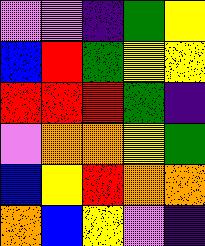[["violet", "violet", "indigo", "green", "yellow"], ["blue", "red", "green", "yellow", "yellow"], ["red", "red", "red", "green", "indigo"], ["violet", "orange", "orange", "yellow", "green"], ["blue", "yellow", "red", "orange", "orange"], ["orange", "blue", "yellow", "violet", "indigo"]]